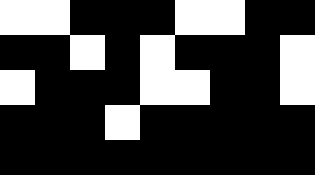[["white", "white", "black", "black", "black", "white", "white", "black", "black"], ["black", "black", "white", "black", "white", "black", "black", "black", "white"], ["white", "black", "black", "black", "white", "white", "black", "black", "white"], ["black", "black", "black", "white", "black", "black", "black", "black", "black"], ["black", "black", "black", "black", "black", "black", "black", "black", "black"]]